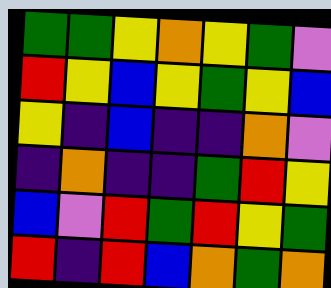[["green", "green", "yellow", "orange", "yellow", "green", "violet"], ["red", "yellow", "blue", "yellow", "green", "yellow", "blue"], ["yellow", "indigo", "blue", "indigo", "indigo", "orange", "violet"], ["indigo", "orange", "indigo", "indigo", "green", "red", "yellow"], ["blue", "violet", "red", "green", "red", "yellow", "green"], ["red", "indigo", "red", "blue", "orange", "green", "orange"]]